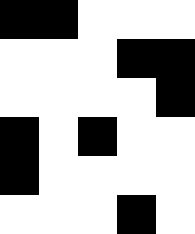[["black", "black", "white", "white", "white"], ["white", "white", "white", "black", "black"], ["white", "white", "white", "white", "black"], ["black", "white", "black", "white", "white"], ["black", "white", "white", "white", "white"], ["white", "white", "white", "black", "white"]]